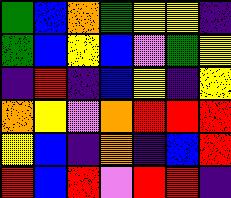[["green", "blue", "orange", "green", "yellow", "yellow", "indigo"], ["green", "blue", "yellow", "blue", "violet", "green", "yellow"], ["indigo", "red", "indigo", "blue", "yellow", "indigo", "yellow"], ["orange", "yellow", "violet", "orange", "red", "red", "red"], ["yellow", "blue", "indigo", "orange", "indigo", "blue", "red"], ["red", "blue", "red", "violet", "red", "red", "indigo"]]